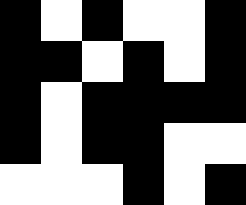[["black", "white", "black", "white", "white", "black"], ["black", "black", "white", "black", "white", "black"], ["black", "white", "black", "black", "black", "black"], ["black", "white", "black", "black", "white", "white"], ["white", "white", "white", "black", "white", "black"]]